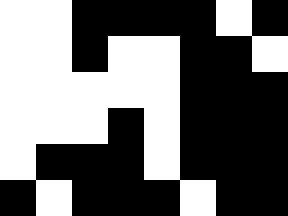[["white", "white", "black", "black", "black", "black", "white", "black"], ["white", "white", "black", "white", "white", "black", "black", "white"], ["white", "white", "white", "white", "white", "black", "black", "black"], ["white", "white", "white", "black", "white", "black", "black", "black"], ["white", "black", "black", "black", "white", "black", "black", "black"], ["black", "white", "black", "black", "black", "white", "black", "black"]]